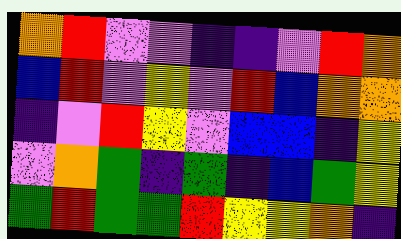[["orange", "red", "violet", "violet", "indigo", "indigo", "violet", "red", "orange"], ["blue", "red", "violet", "yellow", "violet", "red", "blue", "orange", "orange"], ["indigo", "violet", "red", "yellow", "violet", "blue", "blue", "indigo", "yellow"], ["violet", "orange", "green", "indigo", "green", "indigo", "blue", "green", "yellow"], ["green", "red", "green", "green", "red", "yellow", "yellow", "orange", "indigo"]]